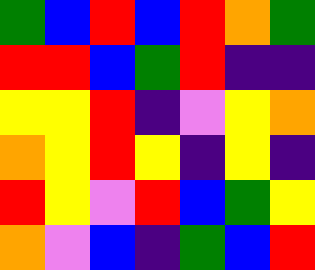[["green", "blue", "red", "blue", "red", "orange", "green"], ["red", "red", "blue", "green", "red", "indigo", "indigo"], ["yellow", "yellow", "red", "indigo", "violet", "yellow", "orange"], ["orange", "yellow", "red", "yellow", "indigo", "yellow", "indigo"], ["red", "yellow", "violet", "red", "blue", "green", "yellow"], ["orange", "violet", "blue", "indigo", "green", "blue", "red"]]